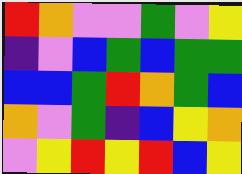[["red", "orange", "violet", "violet", "green", "violet", "yellow"], ["indigo", "violet", "blue", "green", "blue", "green", "green"], ["blue", "blue", "green", "red", "orange", "green", "blue"], ["orange", "violet", "green", "indigo", "blue", "yellow", "orange"], ["violet", "yellow", "red", "yellow", "red", "blue", "yellow"]]